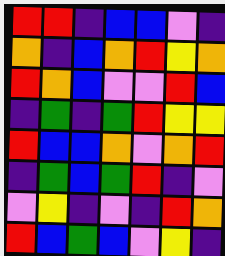[["red", "red", "indigo", "blue", "blue", "violet", "indigo"], ["orange", "indigo", "blue", "orange", "red", "yellow", "orange"], ["red", "orange", "blue", "violet", "violet", "red", "blue"], ["indigo", "green", "indigo", "green", "red", "yellow", "yellow"], ["red", "blue", "blue", "orange", "violet", "orange", "red"], ["indigo", "green", "blue", "green", "red", "indigo", "violet"], ["violet", "yellow", "indigo", "violet", "indigo", "red", "orange"], ["red", "blue", "green", "blue", "violet", "yellow", "indigo"]]